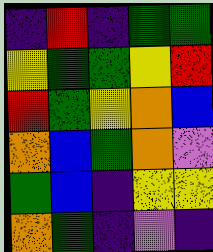[["indigo", "red", "indigo", "green", "green"], ["yellow", "green", "green", "yellow", "red"], ["red", "green", "yellow", "orange", "blue"], ["orange", "blue", "green", "orange", "violet"], ["green", "blue", "indigo", "yellow", "yellow"], ["orange", "green", "indigo", "violet", "indigo"]]